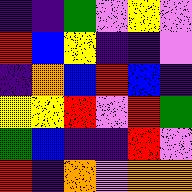[["indigo", "indigo", "green", "violet", "yellow", "violet"], ["red", "blue", "yellow", "indigo", "indigo", "violet"], ["indigo", "orange", "blue", "red", "blue", "indigo"], ["yellow", "yellow", "red", "violet", "red", "green"], ["green", "blue", "indigo", "indigo", "red", "violet"], ["red", "indigo", "orange", "violet", "orange", "orange"]]